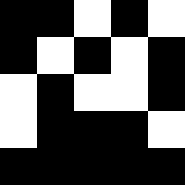[["black", "black", "white", "black", "white"], ["black", "white", "black", "white", "black"], ["white", "black", "white", "white", "black"], ["white", "black", "black", "black", "white"], ["black", "black", "black", "black", "black"]]